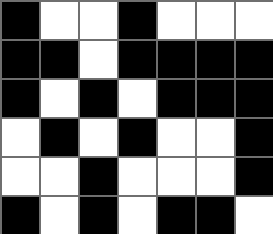[["black", "white", "white", "black", "white", "white", "white"], ["black", "black", "white", "black", "black", "black", "black"], ["black", "white", "black", "white", "black", "black", "black"], ["white", "black", "white", "black", "white", "white", "black"], ["white", "white", "black", "white", "white", "white", "black"], ["black", "white", "black", "white", "black", "black", "white"]]